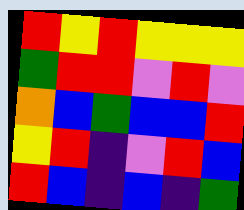[["red", "yellow", "red", "yellow", "yellow", "yellow"], ["green", "red", "red", "violet", "red", "violet"], ["orange", "blue", "green", "blue", "blue", "red"], ["yellow", "red", "indigo", "violet", "red", "blue"], ["red", "blue", "indigo", "blue", "indigo", "green"]]